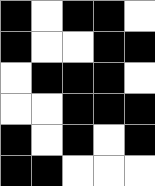[["black", "white", "black", "black", "white"], ["black", "white", "white", "black", "black"], ["white", "black", "black", "black", "white"], ["white", "white", "black", "black", "black"], ["black", "white", "black", "white", "black"], ["black", "black", "white", "white", "white"]]